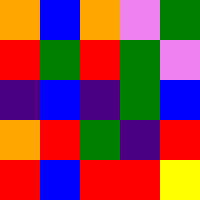[["orange", "blue", "orange", "violet", "green"], ["red", "green", "red", "green", "violet"], ["indigo", "blue", "indigo", "green", "blue"], ["orange", "red", "green", "indigo", "red"], ["red", "blue", "red", "red", "yellow"]]